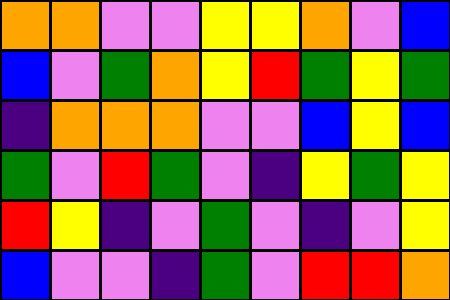[["orange", "orange", "violet", "violet", "yellow", "yellow", "orange", "violet", "blue"], ["blue", "violet", "green", "orange", "yellow", "red", "green", "yellow", "green"], ["indigo", "orange", "orange", "orange", "violet", "violet", "blue", "yellow", "blue"], ["green", "violet", "red", "green", "violet", "indigo", "yellow", "green", "yellow"], ["red", "yellow", "indigo", "violet", "green", "violet", "indigo", "violet", "yellow"], ["blue", "violet", "violet", "indigo", "green", "violet", "red", "red", "orange"]]